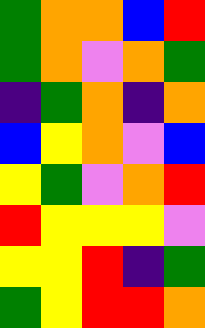[["green", "orange", "orange", "blue", "red"], ["green", "orange", "violet", "orange", "green"], ["indigo", "green", "orange", "indigo", "orange"], ["blue", "yellow", "orange", "violet", "blue"], ["yellow", "green", "violet", "orange", "red"], ["red", "yellow", "yellow", "yellow", "violet"], ["yellow", "yellow", "red", "indigo", "green"], ["green", "yellow", "red", "red", "orange"]]